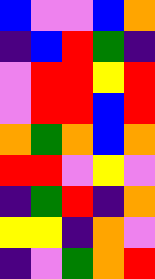[["blue", "violet", "violet", "blue", "orange"], ["indigo", "blue", "red", "green", "indigo"], ["violet", "red", "red", "yellow", "red"], ["violet", "red", "red", "blue", "red"], ["orange", "green", "orange", "blue", "orange"], ["red", "red", "violet", "yellow", "violet"], ["indigo", "green", "red", "indigo", "orange"], ["yellow", "yellow", "indigo", "orange", "violet"], ["indigo", "violet", "green", "orange", "red"]]